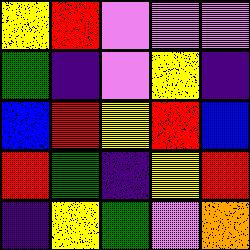[["yellow", "red", "violet", "violet", "violet"], ["green", "indigo", "violet", "yellow", "indigo"], ["blue", "red", "yellow", "red", "blue"], ["red", "green", "indigo", "yellow", "red"], ["indigo", "yellow", "green", "violet", "orange"]]